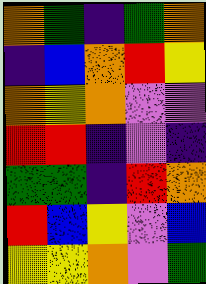[["orange", "green", "indigo", "green", "orange"], ["indigo", "blue", "orange", "red", "yellow"], ["orange", "yellow", "orange", "violet", "violet"], ["red", "red", "indigo", "violet", "indigo"], ["green", "green", "indigo", "red", "orange"], ["red", "blue", "yellow", "violet", "blue"], ["yellow", "yellow", "orange", "violet", "green"]]